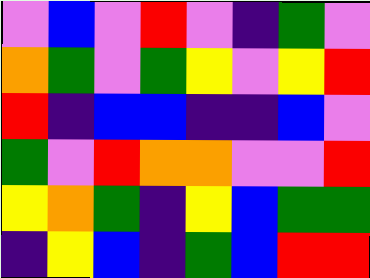[["violet", "blue", "violet", "red", "violet", "indigo", "green", "violet"], ["orange", "green", "violet", "green", "yellow", "violet", "yellow", "red"], ["red", "indigo", "blue", "blue", "indigo", "indigo", "blue", "violet"], ["green", "violet", "red", "orange", "orange", "violet", "violet", "red"], ["yellow", "orange", "green", "indigo", "yellow", "blue", "green", "green"], ["indigo", "yellow", "blue", "indigo", "green", "blue", "red", "red"]]